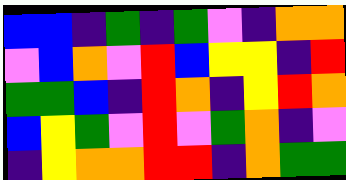[["blue", "blue", "indigo", "green", "indigo", "green", "violet", "indigo", "orange", "orange"], ["violet", "blue", "orange", "violet", "red", "blue", "yellow", "yellow", "indigo", "red"], ["green", "green", "blue", "indigo", "red", "orange", "indigo", "yellow", "red", "orange"], ["blue", "yellow", "green", "violet", "red", "violet", "green", "orange", "indigo", "violet"], ["indigo", "yellow", "orange", "orange", "red", "red", "indigo", "orange", "green", "green"]]